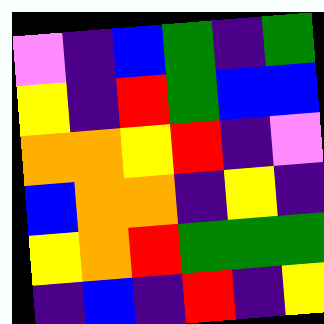[["violet", "indigo", "blue", "green", "indigo", "green"], ["yellow", "indigo", "red", "green", "blue", "blue"], ["orange", "orange", "yellow", "red", "indigo", "violet"], ["blue", "orange", "orange", "indigo", "yellow", "indigo"], ["yellow", "orange", "red", "green", "green", "green"], ["indigo", "blue", "indigo", "red", "indigo", "yellow"]]